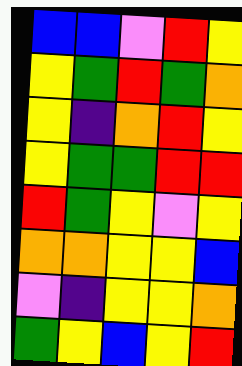[["blue", "blue", "violet", "red", "yellow"], ["yellow", "green", "red", "green", "orange"], ["yellow", "indigo", "orange", "red", "yellow"], ["yellow", "green", "green", "red", "red"], ["red", "green", "yellow", "violet", "yellow"], ["orange", "orange", "yellow", "yellow", "blue"], ["violet", "indigo", "yellow", "yellow", "orange"], ["green", "yellow", "blue", "yellow", "red"]]